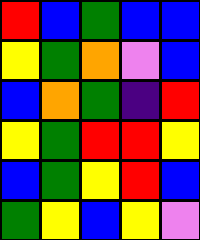[["red", "blue", "green", "blue", "blue"], ["yellow", "green", "orange", "violet", "blue"], ["blue", "orange", "green", "indigo", "red"], ["yellow", "green", "red", "red", "yellow"], ["blue", "green", "yellow", "red", "blue"], ["green", "yellow", "blue", "yellow", "violet"]]